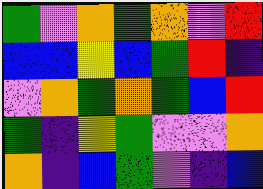[["green", "violet", "orange", "green", "orange", "violet", "red"], ["blue", "blue", "yellow", "blue", "green", "red", "indigo"], ["violet", "orange", "green", "orange", "green", "blue", "red"], ["green", "indigo", "yellow", "green", "violet", "violet", "orange"], ["orange", "indigo", "blue", "green", "violet", "indigo", "blue"]]